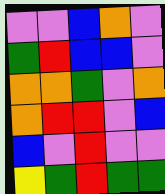[["violet", "violet", "blue", "orange", "violet"], ["green", "red", "blue", "blue", "violet"], ["orange", "orange", "green", "violet", "orange"], ["orange", "red", "red", "violet", "blue"], ["blue", "violet", "red", "violet", "violet"], ["yellow", "green", "red", "green", "green"]]